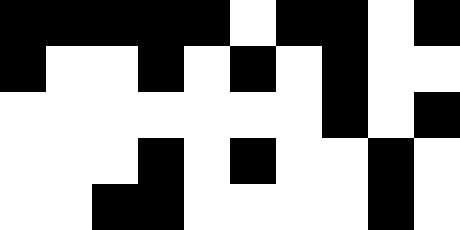[["black", "black", "black", "black", "black", "white", "black", "black", "white", "black"], ["black", "white", "white", "black", "white", "black", "white", "black", "white", "white"], ["white", "white", "white", "white", "white", "white", "white", "black", "white", "black"], ["white", "white", "white", "black", "white", "black", "white", "white", "black", "white"], ["white", "white", "black", "black", "white", "white", "white", "white", "black", "white"]]